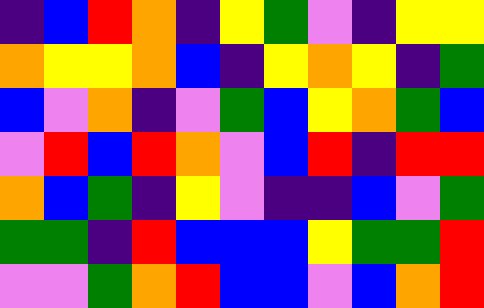[["indigo", "blue", "red", "orange", "indigo", "yellow", "green", "violet", "indigo", "yellow", "yellow"], ["orange", "yellow", "yellow", "orange", "blue", "indigo", "yellow", "orange", "yellow", "indigo", "green"], ["blue", "violet", "orange", "indigo", "violet", "green", "blue", "yellow", "orange", "green", "blue"], ["violet", "red", "blue", "red", "orange", "violet", "blue", "red", "indigo", "red", "red"], ["orange", "blue", "green", "indigo", "yellow", "violet", "indigo", "indigo", "blue", "violet", "green"], ["green", "green", "indigo", "red", "blue", "blue", "blue", "yellow", "green", "green", "red"], ["violet", "violet", "green", "orange", "red", "blue", "blue", "violet", "blue", "orange", "red"]]